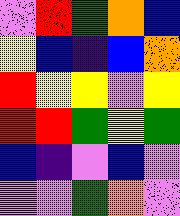[["violet", "red", "green", "orange", "blue"], ["yellow", "blue", "indigo", "blue", "orange"], ["red", "yellow", "yellow", "violet", "yellow"], ["red", "red", "green", "yellow", "green"], ["blue", "indigo", "violet", "blue", "violet"], ["violet", "violet", "green", "orange", "violet"]]